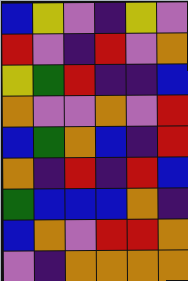[["blue", "yellow", "violet", "indigo", "yellow", "violet"], ["red", "violet", "indigo", "red", "violet", "orange"], ["yellow", "green", "red", "indigo", "indigo", "blue"], ["orange", "violet", "violet", "orange", "violet", "red"], ["blue", "green", "orange", "blue", "indigo", "red"], ["orange", "indigo", "red", "indigo", "red", "blue"], ["green", "blue", "blue", "blue", "orange", "indigo"], ["blue", "orange", "violet", "red", "red", "orange"], ["violet", "indigo", "orange", "orange", "orange", "orange"]]